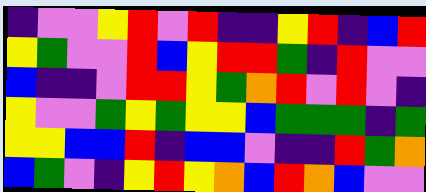[["indigo", "violet", "violet", "yellow", "red", "violet", "red", "indigo", "indigo", "yellow", "red", "indigo", "blue", "red"], ["yellow", "green", "violet", "violet", "red", "blue", "yellow", "red", "red", "green", "indigo", "red", "violet", "violet"], ["blue", "indigo", "indigo", "violet", "red", "red", "yellow", "green", "orange", "red", "violet", "red", "violet", "indigo"], ["yellow", "violet", "violet", "green", "yellow", "green", "yellow", "yellow", "blue", "green", "green", "green", "indigo", "green"], ["yellow", "yellow", "blue", "blue", "red", "indigo", "blue", "blue", "violet", "indigo", "indigo", "red", "green", "orange"], ["blue", "green", "violet", "indigo", "yellow", "red", "yellow", "orange", "blue", "red", "orange", "blue", "violet", "violet"]]